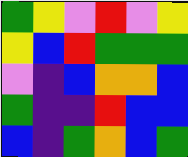[["green", "yellow", "violet", "red", "violet", "yellow"], ["yellow", "blue", "red", "green", "green", "green"], ["violet", "indigo", "blue", "orange", "orange", "blue"], ["green", "indigo", "indigo", "red", "blue", "blue"], ["blue", "indigo", "green", "orange", "blue", "green"]]